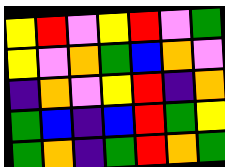[["yellow", "red", "violet", "yellow", "red", "violet", "green"], ["yellow", "violet", "orange", "green", "blue", "orange", "violet"], ["indigo", "orange", "violet", "yellow", "red", "indigo", "orange"], ["green", "blue", "indigo", "blue", "red", "green", "yellow"], ["green", "orange", "indigo", "green", "red", "orange", "green"]]